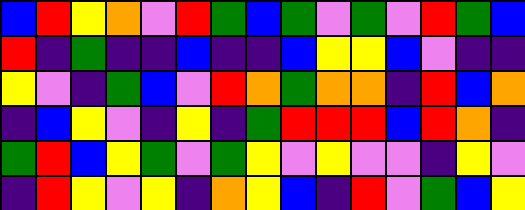[["blue", "red", "yellow", "orange", "violet", "red", "green", "blue", "green", "violet", "green", "violet", "red", "green", "blue"], ["red", "indigo", "green", "indigo", "indigo", "blue", "indigo", "indigo", "blue", "yellow", "yellow", "blue", "violet", "indigo", "indigo"], ["yellow", "violet", "indigo", "green", "blue", "violet", "red", "orange", "green", "orange", "orange", "indigo", "red", "blue", "orange"], ["indigo", "blue", "yellow", "violet", "indigo", "yellow", "indigo", "green", "red", "red", "red", "blue", "red", "orange", "indigo"], ["green", "red", "blue", "yellow", "green", "violet", "green", "yellow", "violet", "yellow", "violet", "violet", "indigo", "yellow", "violet"], ["indigo", "red", "yellow", "violet", "yellow", "indigo", "orange", "yellow", "blue", "indigo", "red", "violet", "green", "blue", "yellow"]]